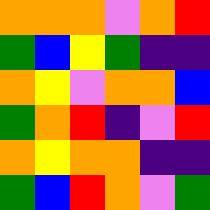[["orange", "orange", "orange", "violet", "orange", "red"], ["green", "blue", "yellow", "green", "indigo", "indigo"], ["orange", "yellow", "violet", "orange", "orange", "blue"], ["green", "orange", "red", "indigo", "violet", "red"], ["orange", "yellow", "orange", "orange", "indigo", "indigo"], ["green", "blue", "red", "orange", "violet", "green"]]